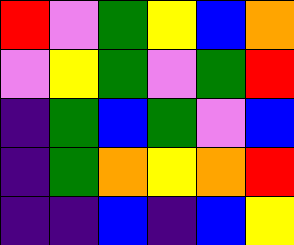[["red", "violet", "green", "yellow", "blue", "orange"], ["violet", "yellow", "green", "violet", "green", "red"], ["indigo", "green", "blue", "green", "violet", "blue"], ["indigo", "green", "orange", "yellow", "orange", "red"], ["indigo", "indigo", "blue", "indigo", "blue", "yellow"]]